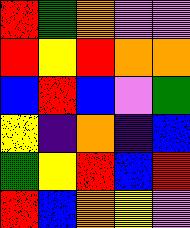[["red", "green", "orange", "violet", "violet"], ["red", "yellow", "red", "orange", "orange"], ["blue", "red", "blue", "violet", "green"], ["yellow", "indigo", "orange", "indigo", "blue"], ["green", "yellow", "red", "blue", "red"], ["red", "blue", "orange", "yellow", "violet"]]